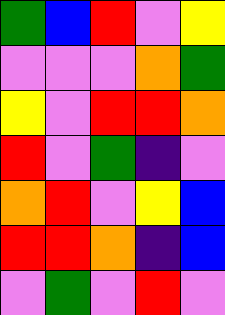[["green", "blue", "red", "violet", "yellow"], ["violet", "violet", "violet", "orange", "green"], ["yellow", "violet", "red", "red", "orange"], ["red", "violet", "green", "indigo", "violet"], ["orange", "red", "violet", "yellow", "blue"], ["red", "red", "orange", "indigo", "blue"], ["violet", "green", "violet", "red", "violet"]]